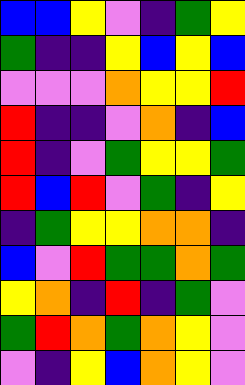[["blue", "blue", "yellow", "violet", "indigo", "green", "yellow"], ["green", "indigo", "indigo", "yellow", "blue", "yellow", "blue"], ["violet", "violet", "violet", "orange", "yellow", "yellow", "red"], ["red", "indigo", "indigo", "violet", "orange", "indigo", "blue"], ["red", "indigo", "violet", "green", "yellow", "yellow", "green"], ["red", "blue", "red", "violet", "green", "indigo", "yellow"], ["indigo", "green", "yellow", "yellow", "orange", "orange", "indigo"], ["blue", "violet", "red", "green", "green", "orange", "green"], ["yellow", "orange", "indigo", "red", "indigo", "green", "violet"], ["green", "red", "orange", "green", "orange", "yellow", "violet"], ["violet", "indigo", "yellow", "blue", "orange", "yellow", "violet"]]